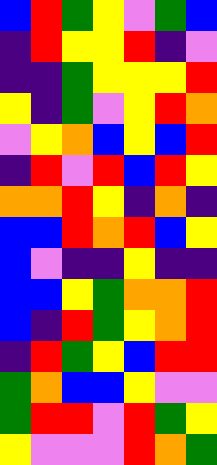[["blue", "red", "green", "yellow", "violet", "green", "blue"], ["indigo", "red", "yellow", "yellow", "red", "indigo", "violet"], ["indigo", "indigo", "green", "yellow", "yellow", "yellow", "red"], ["yellow", "indigo", "green", "violet", "yellow", "red", "orange"], ["violet", "yellow", "orange", "blue", "yellow", "blue", "red"], ["indigo", "red", "violet", "red", "blue", "red", "yellow"], ["orange", "orange", "red", "yellow", "indigo", "orange", "indigo"], ["blue", "blue", "red", "orange", "red", "blue", "yellow"], ["blue", "violet", "indigo", "indigo", "yellow", "indigo", "indigo"], ["blue", "blue", "yellow", "green", "orange", "orange", "red"], ["blue", "indigo", "red", "green", "yellow", "orange", "red"], ["indigo", "red", "green", "yellow", "blue", "red", "red"], ["green", "orange", "blue", "blue", "yellow", "violet", "violet"], ["green", "red", "red", "violet", "red", "green", "yellow"], ["yellow", "violet", "violet", "violet", "red", "orange", "green"]]